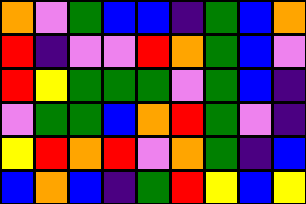[["orange", "violet", "green", "blue", "blue", "indigo", "green", "blue", "orange"], ["red", "indigo", "violet", "violet", "red", "orange", "green", "blue", "violet"], ["red", "yellow", "green", "green", "green", "violet", "green", "blue", "indigo"], ["violet", "green", "green", "blue", "orange", "red", "green", "violet", "indigo"], ["yellow", "red", "orange", "red", "violet", "orange", "green", "indigo", "blue"], ["blue", "orange", "blue", "indigo", "green", "red", "yellow", "blue", "yellow"]]